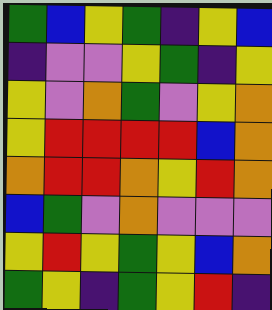[["green", "blue", "yellow", "green", "indigo", "yellow", "blue"], ["indigo", "violet", "violet", "yellow", "green", "indigo", "yellow"], ["yellow", "violet", "orange", "green", "violet", "yellow", "orange"], ["yellow", "red", "red", "red", "red", "blue", "orange"], ["orange", "red", "red", "orange", "yellow", "red", "orange"], ["blue", "green", "violet", "orange", "violet", "violet", "violet"], ["yellow", "red", "yellow", "green", "yellow", "blue", "orange"], ["green", "yellow", "indigo", "green", "yellow", "red", "indigo"]]